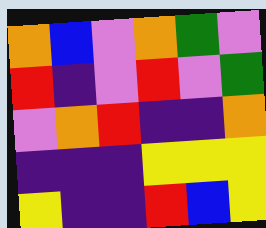[["orange", "blue", "violet", "orange", "green", "violet"], ["red", "indigo", "violet", "red", "violet", "green"], ["violet", "orange", "red", "indigo", "indigo", "orange"], ["indigo", "indigo", "indigo", "yellow", "yellow", "yellow"], ["yellow", "indigo", "indigo", "red", "blue", "yellow"]]